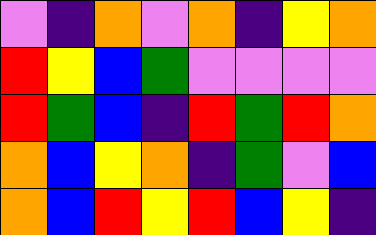[["violet", "indigo", "orange", "violet", "orange", "indigo", "yellow", "orange"], ["red", "yellow", "blue", "green", "violet", "violet", "violet", "violet"], ["red", "green", "blue", "indigo", "red", "green", "red", "orange"], ["orange", "blue", "yellow", "orange", "indigo", "green", "violet", "blue"], ["orange", "blue", "red", "yellow", "red", "blue", "yellow", "indigo"]]